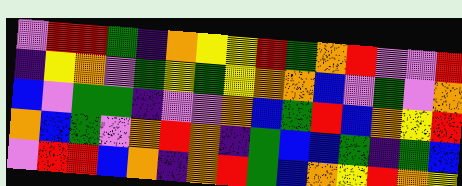[["violet", "red", "red", "green", "indigo", "orange", "yellow", "yellow", "red", "green", "orange", "red", "violet", "violet", "red"], ["indigo", "yellow", "orange", "violet", "green", "yellow", "green", "yellow", "orange", "orange", "blue", "violet", "green", "violet", "orange"], ["blue", "violet", "green", "green", "indigo", "violet", "violet", "orange", "blue", "green", "red", "blue", "orange", "yellow", "red"], ["orange", "blue", "green", "violet", "orange", "red", "orange", "indigo", "green", "blue", "blue", "green", "indigo", "green", "blue"], ["violet", "red", "red", "blue", "orange", "indigo", "orange", "red", "green", "blue", "orange", "yellow", "red", "orange", "yellow"]]